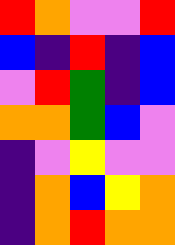[["red", "orange", "violet", "violet", "red"], ["blue", "indigo", "red", "indigo", "blue"], ["violet", "red", "green", "indigo", "blue"], ["orange", "orange", "green", "blue", "violet"], ["indigo", "violet", "yellow", "violet", "violet"], ["indigo", "orange", "blue", "yellow", "orange"], ["indigo", "orange", "red", "orange", "orange"]]